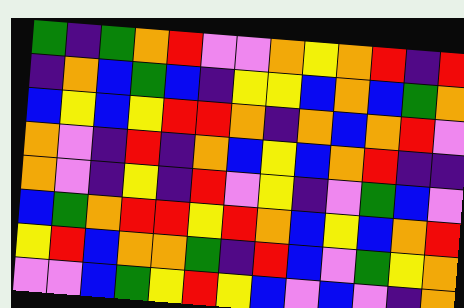[["green", "indigo", "green", "orange", "red", "violet", "violet", "orange", "yellow", "orange", "red", "indigo", "red"], ["indigo", "orange", "blue", "green", "blue", "indigo", "yellow", "yellow", "blue", "orange", "blue", "green", "orange"], ["blue", "yellow", "blue", "yellow", "red", "red", "orange", "indigo", "orange", "blue", "orange", "red", "violet"], ["orange", "violet", "indigo", "red", "indigo", "orange", "blue", "yellow", "blue", "orange", "red", "indigo", "indigo"], ["orange", "violet", "indigo", "yellow", "indigo", "red", "violet", "yellow", "indigo", "violet", "green", "blue", "violet"], ["blue", "green", "orange", "red", "red", "yellow", "red", "orange", "blue", "yellow", "blue", "orange", "red"], ["yellow", "red", "blue", "orange", "orange", "green", "indigo", "red", "blue", "violet", "green", "yellow", "orange"], ["violet", "violet", "blue", "green", "yellow", "red", "yellow", "blue", "violet", "blue", "violet", "indigo", "orange"]]